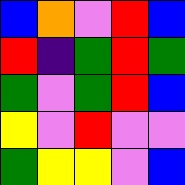[["blue", "orange", "violet", "red", "blue"], ["red", "indigo", "green", "red", "green"], ["green", "violet", "green", "red", "blue"], ["yellow", "violet", "red", "violet", "violet"], ["green", "yellow", "yellow", "violet", "blue"]]